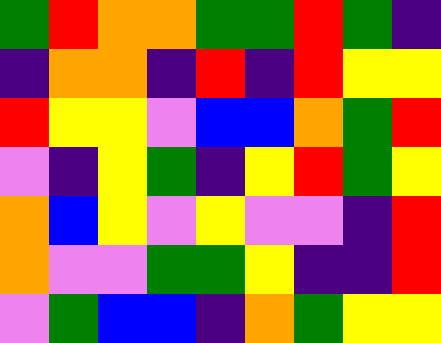[["green", "red", "orange", "orange", "green", "green", "red", "green", "indigo"], ["indigo", "orange", "orange", "indigo", "red", "indigo", "red", "yellow", "yellow"], ["red", "yellow", "yellow", "violet", "blue", "blue", "orange", "green", "red"], ["violet", "indigo", "yellow", "green", "indigo", "yellow", "red", "green", "yellow"], ["orange", "blue", "yellow", "violet", "yellow", "violet", "violet", "indigo", "red"], ["orange", "violet", "violet", "green", "green", "yellow", "indigo", "indigo", "red"], ["violet", "green", "blue", "blue", "indigo", "orange", "green", "yellow", "yellow"]]